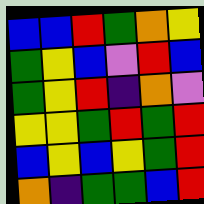[["blue", "blue", "red", "green", "orange", "yellow"], ["green", "yellow", "blue", "violet", "red", "blue"], ["green", "yellow", "red", "indigo", "orange", "violet"], ["yellow", "yellow", "green", "red", "green", "red"], ["blue", "yellow", "blue", "yellow", "green", "red"], ["orange", "indigo", "green", "green", "blue", "red"]]